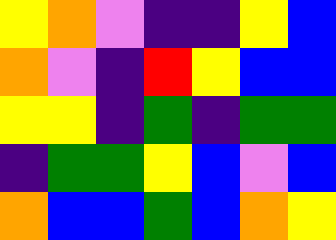[["yellow", "orange", "violet", "indigo", "indigo", "yellow", "blue"], ["orange", "violet", "indigo", "red", "yellow", "blue", "blue"], ["yellow", "yellow", "indigo", "green", "indigo", "green", "green"], ["indigo", "green", "green", "yellow", "blue", "violet", "blue"], ["orange", "blue", "blue", "green", "blue", "orange", "yellow"]]